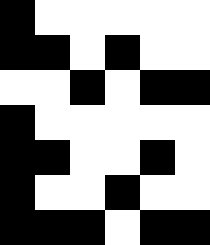[["black", "white", "white", "white", "white", "white"], ["black", "black", "white", "black", "white", "white"], ["white", "white", "black", "white", "black", "black"], ["black", "white", "white", "white", "white", "white"], ["black", "black", "white", "white", "black", "white"], ["black", "white", "white", "black", "white", "white"], ["black", "black", "black", "white", "black", "black"]]